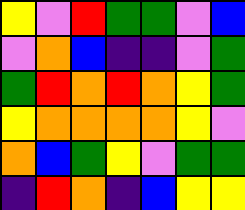[["yellow", "violet", "red", "green", "green", "violet", "blue"], ["violet", "orange", "blue", "indigo", "indigo", "violet", "green"], ["green", "red", "orange", "red", "orange", "yellow", "green"], ["yellow", "orange", "orange", "orange", "orange", "yellow", "violet"], ["orange", "blue", "green", "yellow", "violet", "green", "green"], ["indigo", "red", "orange", "indigo", "blue", "yellow", "yellow"]]